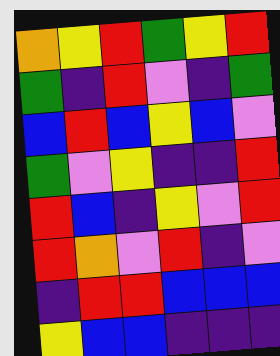[["orange", "yellow", "red", "green", "yellow", "red"], ["green", "indigo", "red", "violet", "indigo", "green"], ["blue", "red", "blue", "yellow", "blue", "violet"], ["green", "violet", "yellow", "indigo", "indigo", "red"], ["red", "blue", "indigo", "yellow", "violet", "red"], ["red", "orange", "violet", "red", "indigo", "violet"], ["indigo", "red", "red", "blue", "blue", "blue"], ["yellow", "blue", "blue", "indigo", "indigo", "indigo"]]